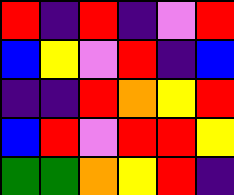[["red", "indigo", "red", "indigo", "violet", "red"], ["blue", "yellow", "violet", "red", "indigo", "blue"], ["indigo", "indigo", "red", "orange", "yellow", "red"], ["blue", "red", "violet", "red", "red", "yellow"], ["green", "green", "orange", "yellow", "red", "indigo"]]